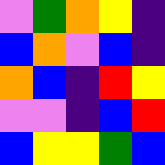[["violet", "green", "orange", "yellow", "indigo"], ["blue", "orange", "violet", "blue", "indigo"], ["orange", "blue", "indigo", "red", "yellow"], ["violet", "violet", "indigo", "blue", "red"], ["blue", "yellow", "yellow", "green", "blue"]]